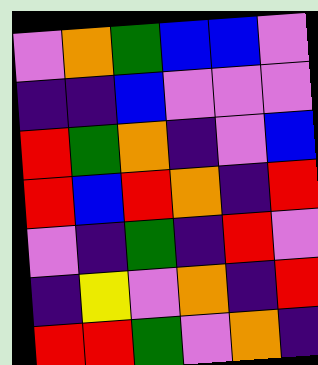[["violet", "orange", "green", "blue", "blue", "violet"], ["indigo", "indigo", "blue", "violet", "violet", "violet"], ["red", "green", "orange", "indigo", "violet", "blue"], ["red", "blue", "red", "orange", "indigo", "red"], ["violet", "indigo", "green", "indigo", "red", "violet"], ["indigo", "yellow", "violet", "orange", "indigo", "red"], ["red", "red", "green", "violet", "orange", "indigo"]]